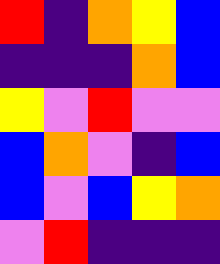[["red", "indigo", "orange", "yellow", "blue"], ["indigo", "indigo", "indigo", "orange", "blue"], ["yellow", "violet", "red", "violet", "violet"], ["blue", "orange", "violet", "indigo", "blue"], ["blue", "violet", "blue", "yellow", "orange"], ["violet", "red", "indigo", "indigo", "indigo"]]